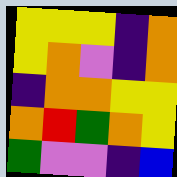[["yellow", "yellow", "yellow", "indigo", "orange"], ["yellow", "orange", "violet", "indigo", "orange"], ["indigo", "orange", "orange", "yellow", "yellow"], ["orange", "red", "green", "orange", "yellow"], ["green", "violet", "violet", "indigo", "blue"]]